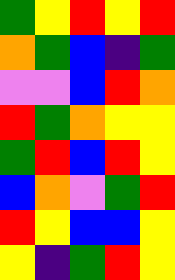[["green", "yellow", "red", "yellow", "red"], ["orange", "green", "blue", "indigo", "green"], ["violet", "violet", "blue", "red", "orange"], ["red", "green", "orange", "yellow", "yellow"], ["green", "red", "blue", "red", "yellow"], ["blue", "orange", "violet", "green", "red"], ["red", "yellow", "blue", "blue", "yellow"], ["yellow", "indigo", "green", "red", "yellow"]]